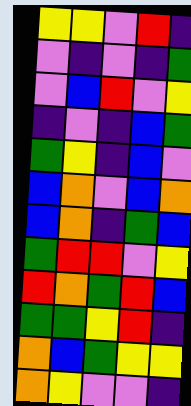[["yellow", "yellow", "violet", "red", "indigo"], ["violet", "indigo", "violet", "indigo", "green"], ["violet", "blue", "red", "violet", "yellow"], ["indigo", "violet", "indigo", "blue", "green"], ["green", "yellow", "indigo", "blue", "violet"], ["blue", "orange", "violet", "blue", "orange"], ["blue", "orange", "indigo", "green", "blue"], ["green", "red", "red", "violet", "yellow"], ["red", "orange", "green", "red", "blue"], ["green", "green", "yellow", "red", "indigo"], ["orange", "blue", "green", "yellow", "yellow"], ["orange", "yellow", "violet", "violet", "indigo"]]